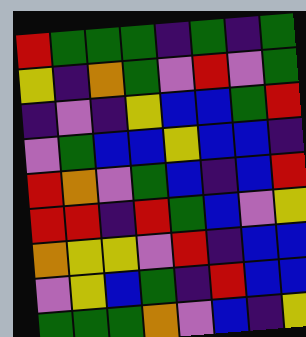[["red", "green", "green", "green", "indigo", "green", "indigo", "green"], ["yellow", "indigo", "orange", "green", "violet", "red", "violet", "green"], ["indigo", "violet", "indigo", "yellow", "blue", "blue", "green", "red"], ["violet", "green", "blue", "blue", "yellow", "blue", "blue", "indigo"], ["red", "orange", "violet", "green", "blue", "indigo", "blue", "red"], ["red", "red", "indigo", "red", "green", "blue", "violet", "yellow"], ["orange", "yellow", "yellow", "violet", "red", "indigo", "blue", "blue"], ["violet", "yellow", "blue", "green", "indigo", "red", "blue", "blue"], ["green", "green", "green", "orange", "violet", "blue", "indigo", "yellow"]]